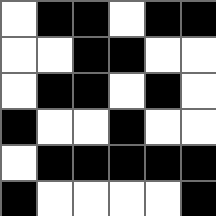[["white", "black", "black", "white", "black", "black"], ["white", "white", "black", "black", "white", "white"], ["white", "black", "black", "white", "black", "white"], ["black", "white", "white", "black", "white", "white"], ["white", "black", "black", "black", "black", "black"], ["black", "white", "white", "white", "white", "black"]]